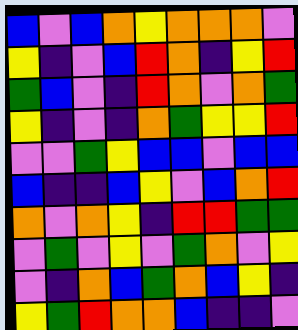[["blue", "violet", "blue", "orange", "yellow", "orange", "orange", "orange", "violet"], ["yellow", "indigo", "violet", "blue", "red", "orange", "indigo", "yellow", "red"], ["green", "blue", "violet", "indigo", "red", "orange", "violet", "orange", "green"], ["yellow", "indigo", "violet", "indigo", "orange", "green", "yellow", "yellow", "red"], ["violet", "violet", "green", "yellow", "blue", "blue", "violet", "blue", "blue"], ["blue", "indigo", "indigo", "blue", "yellow", "violet", "blue", "orange", "red"], ["orange", "violet", "orange", "yellow", "indigo", "red", "red", "green", "green"], ["violet", "green", "violet", "yellow", "violet", "green", "orange", "violet", "yellow"], ["violet", "indigo", "orange", "blue", "green", "orange", "blue", "yellow", "indigo"], ["yellow", "green", "red", "orange", "orange", "blue", "indigo", "indigo", "violet"]]